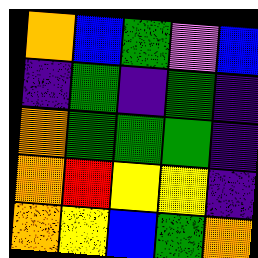[["orange", "blue", "green", "violet", "blue"], ["indigo", "green", "indigo", "green", "indigo"], ["orange", "green", "green", "green", "indigo"], ["orange", "red", "yellow", "yellow", "indigo"], ["orange", "yellow", "blue", "green", "orange"]]